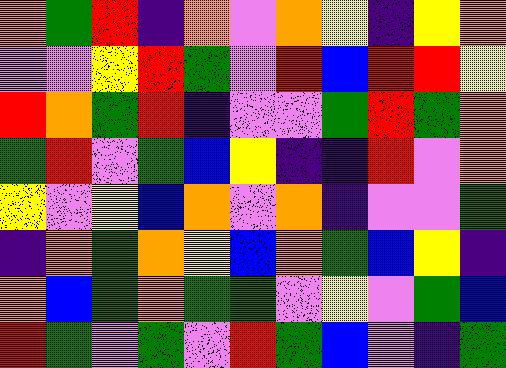[["orange", "green", "red", "indigo", "orange", "violet", "orange", "yellow", "indigo", "yellow", "orange"], ["violet", "violet", "yellow", "red", "green", "violet", "red", "blue", "red", "red", "yellow"], ["red", "orange", "green", "red", "indigo", "violet", "violet", "green", "red", "green", "orange"], ["green", "red", "violet", "green", "blue", "yellow", "indigo", "indigo", "red", "violet", "orange"], ["yellow", "violet", "yellow", "blue", "orange", "violet", "orange", "indigo", "violet", "violet", "green"], ["indigo", "orange", "green", "orange", "yellow", "blue", "orange", "green", "blue", "yellow", "indigo"], ["orange", "blue", "green", "orange", "green", "green", "violet", "yellow", "violet", "green", "blue"], ["red", "green", "violet", "green", "violet", "red", "green", "blue", "violet", "indigo", "green"]]